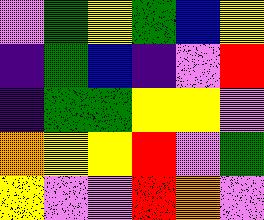[["violet", "green", "yellow", "green", "blue", "yellow"], ["indigo", "green", "blue", "indigo", "violet", "red"], ["indigo", "green", "green", "yellow", "yellow", "violet"], ["orange", "yellow", "yellow", "red", "violet", "green"], ["yellow", "violet", "violet", "red", "orange", "violet"]]